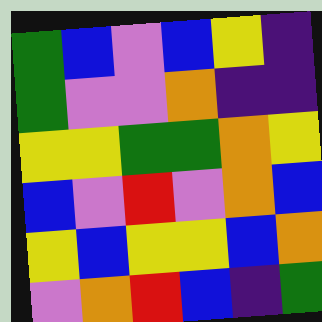[["green", "blue", "violet", "blue", "yellow", "indigo"], ["green", "violet", "violet", "orange", "indigo", "indigo"], ["yellow", "yellow", "green", "green", "orange", "yellow"], ["blue", "violet", "red", "violet", "orange", "blue"], ["yellow", "blue", "yellow", "yellow", "blue", "orange"], ["violet", "orange", "red", "blue", "indigo", "green"]]